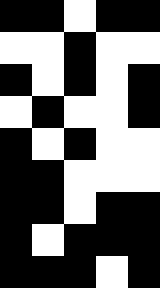[["black", "black", "white", "black", "black"], ["white", "white", "black", "white", "white"], ["black", "white", "black", "white", "black"], ["white", "black", "white", "white", "black"], ["black", "white", "black", "white", "white"], ["black", "black", "white", "white", "white"], ["black", "black", "white", "black", "black"], ["black", "white", "black", "black", "black"], ["black", "black", "black", "white", "black"]]